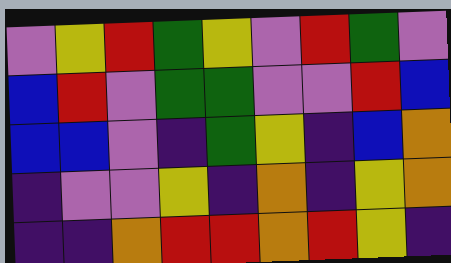[["violet", "yellow", "red", "green", "yellow", "violet", "red", "green", "violet"], ["blue", "red", "violet", "green", "green", "violet", "violet", "red", "blue"], ["blue", "blue", "violet", "indigo", "green", "yellow", "indigo", "blue", "orange"], ["indigo", "violet", "violet", "yellow", "indigo", "orange", "indigo", "yellow", "orange"], ["indigo", "indigo", "orange", "red", "red", "orange", "red", "yellow", "indigo"]]